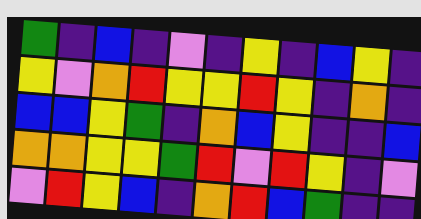[["green", "indigo", "blue", "indigo", "violet", "indigo", "yellow", "indigo", "blue", "yellow", "indigo"], ["yellow", "violet", "orange", "red", "yellow", "yellow", "red", "yellow", "indigo", "orange", "indigo"], ["blue", "blue", "yellow", "green", "indigo", "orange", "blue", "yellow", "indigo", "indigo", "blue"], ["orange", "orange", "yellow", "yellow", "green", "red", "violet", "red", "yellow", "indigo", "violet"], ["violet", "red", "yellow", "blue", "indigo", "orange", "red", "blue", "green", "indigo", "indigo"]]